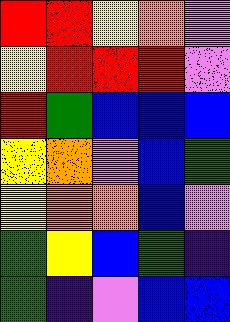[["red", "red", "yellow", "orange", "violet"], ["yellow", "red", "red", "red", "violet"], ["red", "green", "blue", "blue", "blue"], ["yellow", "orange", "violet", "blue", "green"], ["yellow", "orange", "orange", "blue", "violet"], ["green", "yellow", "blue", "green", "indigo"], ["green", "indigo", "violet", "blue", "blue"]]